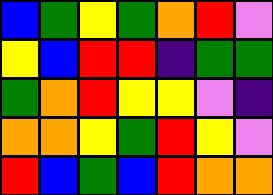[["blue", "green", "yellow", "green", "orange", "red", "violet"], ["yellow", "blue", "red", "red", "indigo", "green", "green"], ["green", "orange", "red", "yellow", "yellow", "violet", "indigo"], ["orange", "orange", "yellow", "green", "red", "yellow", "violet"], ["red", "blue", "green", "blue", "red", "orange", "orange"]]